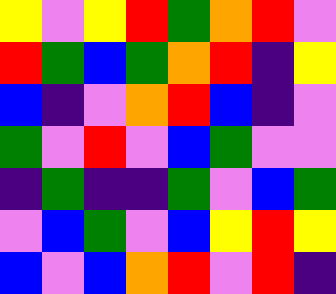[["yellow", "violet", "yellow", "red", "green", "orange", "red", "violet"], ["red", "green", "blue", "green", "orange", "red", "indigo", "yellow"], ["blue", "indigo", "violet", "orange", "red", "blue", "indigo", "violet"], ["green", "violet", "red", "violet", "blue", "green", "violet", "violet"], ["indigo", "green", "indigo", "indigo", "green", "violet", "blue", "green"], ["violet", "blue", "green", "violet", "blue", "yellow", "red", "yellow"], ["blue", "violet", "blue", "orange", "red", "violet", "red", "indigo"]]